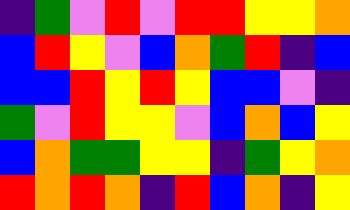[["indigo", "green", "violet", "red", "violet", "red", "red", "yellow", "yellow", "orange"], ["blue", "red", "yellow", "violet", "blue", "orange", "green", "red", "indigo", "blue"], ["blue", "blue", "red", "yellow", "red", "yellow", "blue", "blue", "violet", "indigo"], ["green", "violet", "red", "yellow", "yellow", "violet", "blue", "orange", "blue", "yellow"], ["blue", "orange", "green", "green", "yellow", "yellow", "indigo", "green", "yellow", "orange"], ["red", "orange", "red", "orange", "indigo", "red", "blue", "orange", "indigo", "yellow"]]